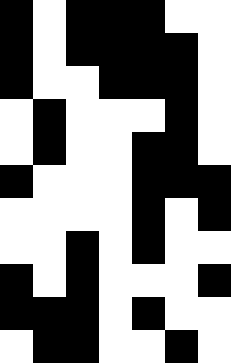[["black", "white", "black", "black", "black", "white", "white"], ["black", "white", "black", "black", "black", "black", "white"], ["black", "white", "white", "black", "black", "black", "white"], ["white", "black", "white", "white", "white", "black", "white"], ["white", "black", "white", "white", "black", "black", "white"], ["black", "white", "white", "white", "black", "black", "black"], ["white", "white", "white", "white", "black", "white", "black"], ["white", "white", "black", "white", "black", "white", "white"], ["black", "white", "black", "white", "white", "white", "black"], ["black", "black", "black", "white", "black", "white", "white"], ["white", "black", "black", "white", "white", "black", "white"]]